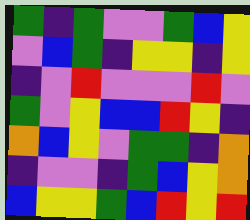[["green", "indigo", "green", "violet", "violet", "green", "blue", "yellow"], ["violet", "blue", "green", "indigo", "yellow", "yellow", "indigo", "yellow"], ["indigo", "violet", "red", "violet", "violet", "violet", "red", "violet"], ["green", "violet", "yellow", "blue", "blue", "red", "yellow", "indigo"], ["orange", "blue", "yellow", "violet", "green", "green", "indigo", "orange"], ["indigo", "violet", "violet", "indigo", "green", "blue", "yellow", "orange"], ["blue", "yellow", "yellow", "green", "blue", "red", "yellow", "red"]]